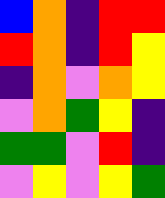[["blue", "orange", "indigo", "red", "red"], ["red", "orange", "indigo", "red", "yellow"], ["indigo", "orange", "violet", "orange", "yellow"], ["violet", "orange", "green", "yellow", "indigo"], ["green", "green", "violet", "red", "indigo"], ["violet", "yellow", "violet", "yellow", "green"]]